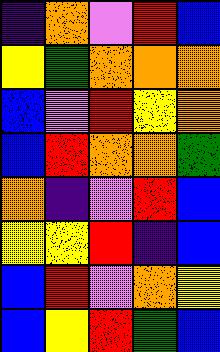[["indigo", "orange", "violet", "red", "blue"], ["yellow", "green", "orange", "orange", "orange"], ["blue", "violet", "red", "yellow", "orange"], ["blue", "red", "orange", "orange", "green"], ["orange", "indigo", "violet", "red", "blue"], ["yellow", "yellow", "red", "indigo", "blue"], ["blue", "red", "violet", "orange", "yellow"], ["blue", "yellow", "red", "green", "blue"]]